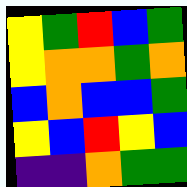[["yellow", "green", "red", "blue", "green"], ["yellow", "orange", "orange", "green", "orange"], ["blue", "orange", "blue", "blue", "green"], ["yellow", "blue", "red", "yellow", "blue"], ["indigo", "indigo", "orange", "green", "green"]]